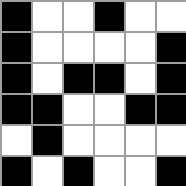[["black", "white", "white", "black", "white", "white"], ["black", "white", "white", "white", "white", "black"], ["black", "white", "black", "black", "white", "black"], ["black", "black", "white", "white", "black", "black"], ["white", "black", "white", "white", "white", "white"], ["black", "white", "black", "white", "white", "black"]]